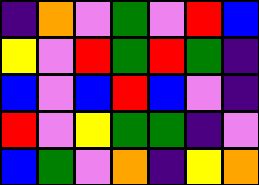[["indigo", "orange", "violet", "green", "violet", "red", "blue"], ["yellow", "violet", "red", "green", "red", "green", "indigo"], ["blue", "violet", "blue", "red", "blue", "violet", "indigo"], ["red", "violet", "yellow", "green", "green", "indigo", "violet"], ["blue", "green", "violet", "orange", "indigo", "yellow", "orange"]]